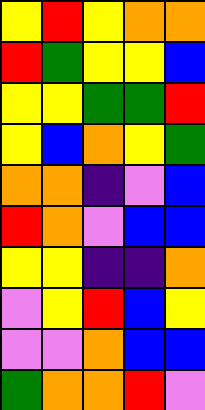[["yellow", "red", "yellow", "orange", "orange"], ["red", "green", "yellow", "yellow", "blue"], ["yellow", "yellow", "green", "green", "red"], ["yellow", "blue", "orange", "yellow", "green"], ["orange", "orange", "indigo", "violet", "blue"], ["red", "orange", "violet", "blue", "blue"], ["yellow", "yellow", "indigo", "indigo", "orange"], ["violet", "yellow", "red", "blue", "yellow"], ["violet", "violet", "orange", "blue", "blue"], ["green", "orange", "orange", "red", "violet"]]